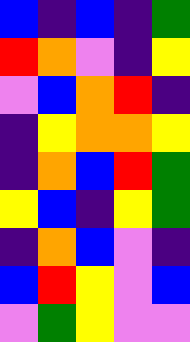[["blue", "indigo", "blue", "indigo", "green"], ["red", "orange", "violet", "indigo", "yellow"], ["violet", "blue", "orange", "red", "indigo"], ["indigo", "yellow", "orange", "orange", "yellow"], ["indigo", "orange", "blue", "red", "green"], ["yellow", "blue", "indigo", "yellow", "green"], ["indigo", "orange", "blue", "violet", "indigo"], ["blue", "red", "yellow", "violet", "blue"], ["violet", "green", "yellow", "violet", "violet"]]